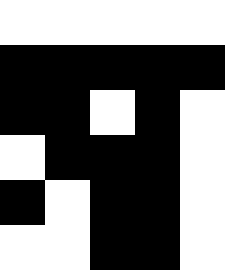[["white", "white", "white", "white", "white"], ["black", "black", "black", "black", "black"], ["black", "black", "white", "black", "white"], ["white", "black", "black", "black", "white"], ["black", "white", "black", "black", "white"], ["white", "white", "black", "black", "white"]]